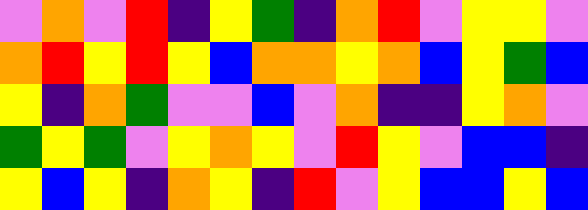[["violet", "orange", "violet", "red", "indigo", "yellow", "green", "indigo", "orange", "red", "violet", "yellow", "yellow", "violet"], ["orange", "red", "yellow", "red", "yellow", "blue", "orange", "orange", "yellow", "orange", "blue", "yellow", "green", "blue"], ["yellow", "indigo", "orange", "green", "violet", "violet", "blue", "violet", "orange", "indigo", "indigo", "yellow", "orange", "violet"], ["green", "yellow", "green", "violet", "yellow", "orange", "yellow", "violet", "red", "yellow", "violet", "blue", "blue", "indigo"], ["yellow", "blue", "yellow", "indigo", "orange", "yellow", "indigo", "red", "violet", "yellow", "blue", "blue", "yellow", "blue"]]